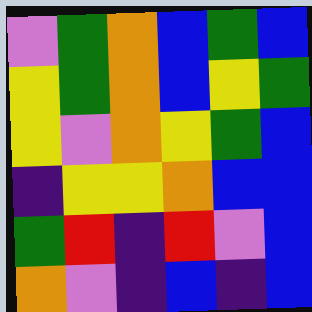[["violet", "green", "orange", "blue", "green", "blue"], ["yellow", "green", "orange", "blue", "yellow", "green"], ["yellow", "violet", "orange", "yellow", "green", "blue"], ["indigo", "yellow", "yellow", "orange", "blue", "blue"], ["green", "red", "indigo", "red", "violet", "blue"], ["orange", "violet", "indigo", "blue", "indigo", "blue"]]